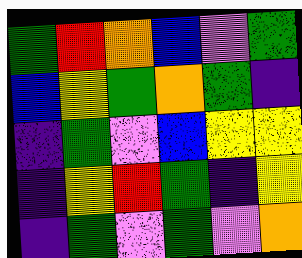[["green", "red", "orange", "blue", "violet", "green"], ["blue", "yellow", "green", "orange", "green", "indigo"], ["indigo", "green", "violet", "blue", "yellow", "yellow"], ["indigo", "yellow", "red", "green", "indigo", "yellow"], ["indigo", "green", "violet", "green", "violet", "orange"]]